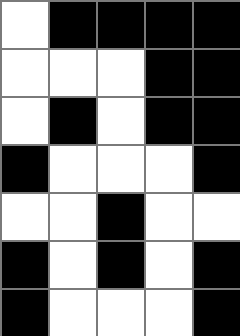[["white", "black", "black", "black", "black"], ["white", "white", "white", "black", "black"], ["white", "black", "white", "black", "black"], ["black", "white", "white", "white", "black"], ["white", "white", "black", "white", "white"], ["black", "white", "black", "white", "black"], ["black", "white", "white", "white", "black"]]